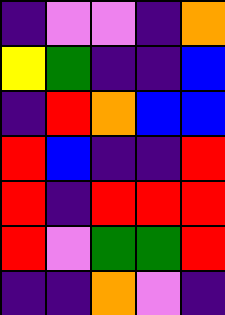[["indigo", "violet", "violet", "indigo", "orange"], ["yellow", "green", "indigo", "indigo", "blue"], ["indigo", "red", "orange", "blue", "blue"], ["red", "blue", "indigo", "indigo", "red"], ["red", "indigo", "red", "red", "red"], ["red", "violet", "green", "green", "red"], ["indigo", "indigo", "orange", "violet", "indigo"]]